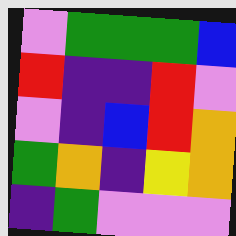[["violet", "green", "green", "green", "blue"], ["red", "indigo", "indigo", "red", "violet"], ["violet", "indigo", "blue", "red", "orange"], ["green", "orange", "indigo", "yellow", "orange"], ["indigo", "green", "violet", "violet", "violet"]]